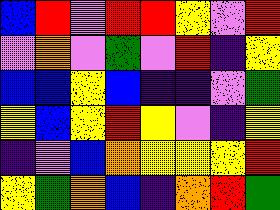[["blue", "red", "violet", "red", "red", "yellow", "violet", "red"], ["violet", "orange", "violet", "green", "violet", "red", "indigo", "yellow"], ["blue", "blue", "yellow", "blue", "indigo", "indigo", "violet", "green"], ["yellow", "blue", "yellow", "red", "yellow", "violet", "indigo", "yellow"], ["indigo", "violet", "blue", "orange", "yellow", "yellow", "yellow", "red"], ["yellow", "green", "orange", "blue", "indigo", "orange", "red", "green"]]